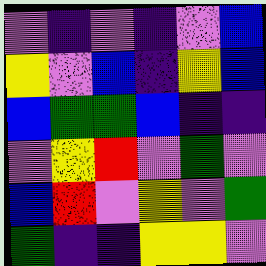[["violet", "indigo", "violet", "indigo", "violet", "blue"], ["yellow", "violet", "blue", "indigo", "yellow", "blue"], ["blue", "green", "green", "blue", "indigo", "indigo"], ["violet", "yellow", "red", "violet", "green", "violet"], ["blue", "red", "violet", "yellow", "violet", "green"], ["green", "indigo", "indigo", "yellow", "yellow", "violet"]]